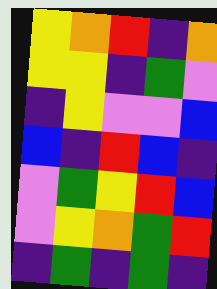[["yellow", "orange", "red", "indigo", "orange"], ["yellow", "yellow", "indigo", "green", "violet"], ["indigo", "yellow", "violet", "violet", "blue"], ["blue", "indigo", "red", "blue", "indigo"], ["violet", "green", "yellow", "red", "blue"], ["violet", "yellow", "orange", "green", "red"], ["indigo", "green", "indigo", "green", "indigo"]]